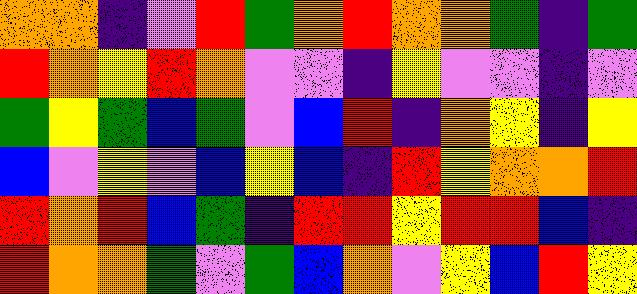[["orange", "orange", "indigo", "violet", "red", "green", "orange", "red", "orange", "orange", "green", "indigo", "green"], ["red", "orange", "yellow", "red", "orange", "violet", "violet", "indigo", "yellow", "violet", "violet", "indigo", "violet"], ["green", "yellow", "green", "blue", "green", "violet", "blue", "red", "indigo", "orange", "yellow", "indigo", "yellow"], ["blue", "violet", "yellow", "violet", "blue", "yellow", "blue", "indigo", "red", "yellow", "orange", "orange", "red"], ["red", "orange", "red", "blue", "green", "indigo", "red", "red", "yellow", "red", "red", "blue", "indigo"], ["red", "orange", "orange", "green", "violet", "green", "blue", "orange", "violet", "yellow", "blue", "red", "yellow"]]